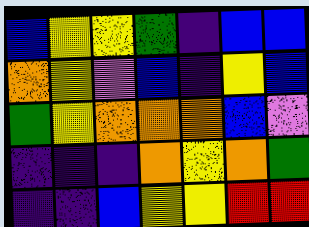[["blue", "yellow", "yellow", "green", "indigo", "blue", "blue"], ["orange", "yellow", "violet", "blue", "indigo", "yellow", "blue"], ["green", "yellow", "orange", "orange", "orange", "blue", "violet"], ["indigo", "indigo", "indigo", "orange", "yellow", "orange", "green"], ["indigo", "indigo", "blue", "yellow", "yellow", "red", "red"]]